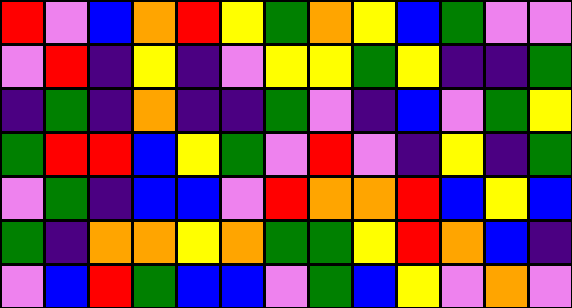[["red", "violet", "blue", "orange", "red", "yellow", "green", "orange", "yellow", "blue", "green", "violet", "violet"], ["violet", "red", "indigo", "yellow", "indigo", "violet", "yellow", "yellow", "green", "yellow", "indigo", "indigo", "green"], ["indigo", "green", "indigo", "orange", "indigo", "indigo", "green", "violet", "indigo", "blue", "violet", "green", "yellow"], ["green", "red", "red", "blue", "yellow", "green", "violet", "red", "violet", "indigo", "yellow", "indigo", "green"], ["violet", "green", "indigo", "blue", "blue", "violet", "red", "orange", "orange", "red", "blue", "yellow", "blue"], ["green", "indigo", "orange", "orange", "yellow", "orange", "green", "green", "yellow", "red", "orange", "blue", "indigo"], ["violet", "blue", "red", "green", "blue", "blue", "violet", "green", "blue", "yellow", "violet", "orange", "violet"]]